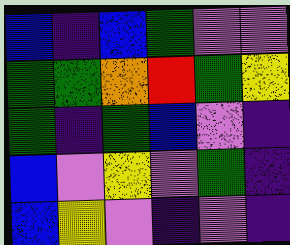[["blue", "indigo", "blue", "green", "violet", "violet"], ["green", "green", "orange", "red", "green", "yellow"], ["green", "indigo", "green", "blue", "violet", "indigo"], ["blue", "violet", "yellow", "violet", "green", "indigo"], ["blue", "yellow", "violet", "indigo", "violet", "indigo"]]